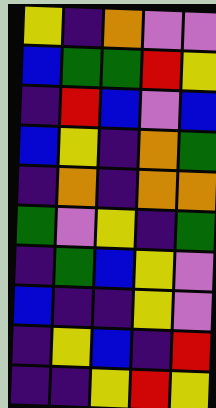[["yellow", "indigo", "orange", "violet", "violet"], ["blue", "green", "green", "red", "yellow"], ["indigo", "red", "blue", "violet", "blue"], ["blue", "yellow", "indigo", "orange", "green"], ["indigo", "orange", "indigo", "orange", "orange"], ["green", "violet", "yellow", "indigo", "green"], ["indigo", "green", "blue", "yellow", "violet"], ["blue", "indigo", "indigo", "yellow", "violet"], ["indigo", "yellow", "blue", "indigo", "red"], ["indigo", "indigo", "yellow", "red", "yellow"]]